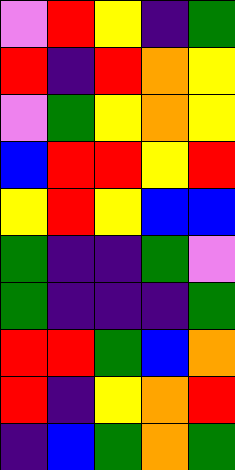[["violet", "red", "yellow", "indigo", "green"], ["red", "indigo", "red", "orange", "yellow"], ["violet", "green", "yellow", "orange", "yellow"], ["blue", "red", "red", "yellow", "red"], ["yellow", "red", "yellow", "blue", "blue"], ["green", "indigo", "indigo", "green", "violet"], ["green", "indigo", "indigo", "indigo", "green"], ["red", "red", "green", "blue", "orange"], ["red", "indigo", "yellow", "orange", "red"], ["indigo", "blue", "green", "orange", "green"]]